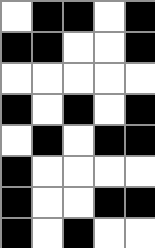[["white", "black", "black", "white", "black"], ["black", "black", "white", "white", "black"], ["white", "white", "white", "white", "white"], ["black", "white", "black", "white", "black"], ["white", "black", "white", "black", "black"], ["black", "white", "white", "white", "white"], ["black", "white", "white", "black", "black"], ["black", "white", "black", "white", "white"]]